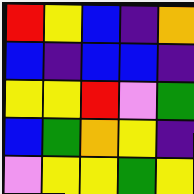[["red", "yellow", "blue", "indigo", "orange"], ["blue", "indigo", "blue", "blue", "indigo"], ["yellow", "yellow", "red", "violet", "green"], ["blue", "green", "orange", "yellow", "indigo"], ["violet", "yellow", "yellow", "green", "yellow"]]